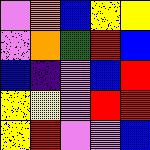[["violet", "orange", "blue", "yellow", "yellow"], ["violet", "orange", "green", "red", "blue"], ["blue", "indigo", "violet", "blue", "red"], ["yellow", "yellow", "violet", "red", "red"], ["yellow", "red", "violet", "violet", "blue"]]